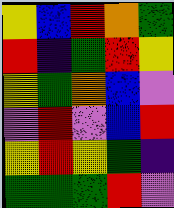[["yellow", "blue", "red", "orange", "green"], ["red", "indigo", "green", "red", "yellow"], ["yellow", "green", "orange", "blue", "violet"], ["violet", "red", "violet", "blue", "red"], ["yellow", "red", "yellow", "green", "indigo"], ["green", "green", "green", "red", "violet"]]